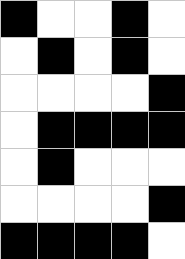[["black", "white", "white", "black", "white"], ["white", "black", "white", "black", "white"], ["white", "white", "white", "white", "black"], ["white", "black", "black", "black", "black"], ["white", "black", "white", "white", "white"], ["white", "white", "white", "white", "black"], ["black", "black", "black", "black", "white"]]